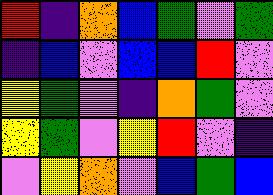[["red", "indigo", "orange", "blue", "green", "violet", "green"], ["indigo", "blue", "violet", "blue", "blue", "red", "violet"], ["yellow", "green", "violet", "indigo", "orange", "green", "violet"], ["yellow", "green", "violet", "yellow", "red", "violet", "indigo"], ["violet", "yellow", "orange", "violet", "blue", "green", "blue"]]